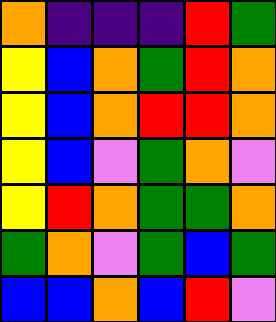[["orange", "indigo", "indigo", "indigo", "red", "green"], ["yellow", "blue", "orange", "green", "red", "orange"], ["yellow", "blue", "orange", "red", "red", "orange"], ["yellow", "blue", "violet", "green", "orange", "violet"], ["yellow", "red", "orange", "green", "green", "orange"], ["green", "orange", "violet", "green", "blue", "green"], ["blue", "blue", "orange", "blue", "red", "violet"]]